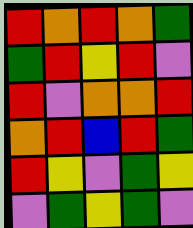[["red", "orange", "red", "orange", "green"], ["green", "red", "yellow", "red", "violet"], ["red", "violet", "orange", "orange", "red"], ["orange", "red", "blue", "red", "green"], ["red", "yellow", "violet", "green", "yellow"], ["violet", "green", "yellow", "green", "violet"]]